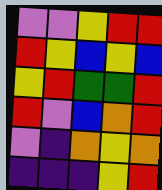[["violet", "violet", "yellow", "red", "red"], ["red", "yellow", "blue", "yellow", "blue"], ["yellow", "red", "green", "green", "red"], ["red", "violet", "blue", "orange", "red"], ["violet", "indigo", "orange", "yellow", "orange"], ["indigo", "indigo", "indigo", "yellow", "red"]]